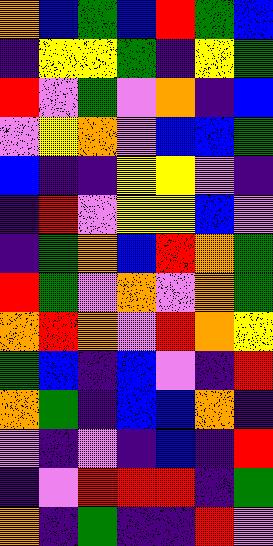[["orange", "blue", "green", "blue", "red", "green", "blue"], ["indigo", "yellow", "yellow", "green", "indigo", "yellow", "green"], ["red", "violet", "green", "violet", "orange", "indigo", "blue"], ["violet", "yellow", "orange", "violet", "blue", "blue", "green"], ["blue", "indigo", "indigo", "yellow", "yellow", "violet", "indigo"], ["indigo", "red", "violet", "yellow", "yellow", "blue", "violet"], ["indigo", "green", "orange", "blue", "red", "orange", "green"], ["red", "green", "violet", "orange", "violet", "orange", "green"], ["orange", "red", "orange", "violet", "red", "orange", "yellow"], ["green", "blue", "indigo", "blue", "violet", "indigo", "red"], ["orange", "green", "indigo", "blue", "blue", "orange", "indigo"], ["violet", "indigo", "violet", "indigo", "blue", "indigo", "red"], ["indigo", "violet", "red", "red", "red", "indigo", "green"], ["orange", "indigo", "green", "indigo", "indigo", "red", "violet"]]